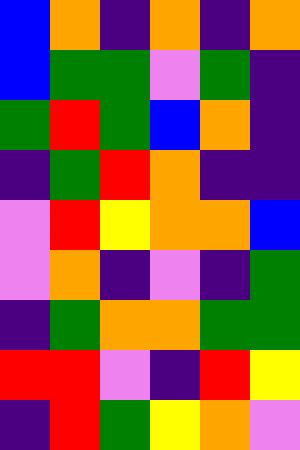[["blue", "orange", "indigo", "orange", "indigo", "orange"], ["blue", "green", "green", "violet", "green", "indigo"], ["green", "red", "green", "blue", "orange", "indigo"], ["indigo", "green", "red", "orange", "indigo", "indigo"], ["violet", "red", "yellow", "orange", "orange", "blue"], ["violet", "orange", "indigo", "violet", "indigo", "green"], ["indigo", "green", "orange", "orange", "green", "green"], ["red", "red", "violet", "indigo", "red", "yellow"], ["indigo", "red", "green", "yellow", "orange", "violet"]]